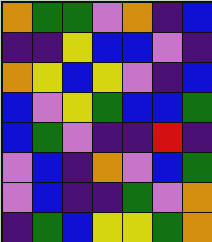[["orange", "green", "green", "violet", "orange", "indigo", "blue"], ["indigo", "indigo", "yellow", "blue", "blue", "violet", "indigo"], ["orange", "yellow", "blue", "yellow", "violet", "indigo", "blue"], ["blue", "violet", "yellow", "green", "blue", "blue", "green"], ["blue", "green", "violet", "indigo", "indigo", "red", "indigo"], ["violet", "blue", "indigo", "orange", "violet", "blue", "green"], ["violet", "blue", "indigo", "indigo", "green", "violet", "orange"], ["indigo", "green", "blue", "yellow", "yellow", "green", "orange"]]